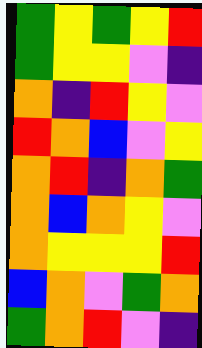[["green", "yellow", "green", "yellow", "red"], ["green", "yellow", "yellow", "violet", "indigo"], ["orange", "indigo", "red", "yellow", "violet"], ["red", "orange", "blue", "violet", "yellow"], ["orange", "red", "indigo", "orange", "green"], ["orange", "blue", "orange", "yellow", "violet"], ["orange", "yellow", "yellow", "yellow", "red"], ["blue", "orange", "violet", "green", "orange"], ["green", "orange", "red", "violet", "indigo"]]